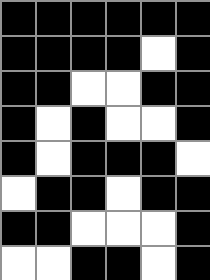[["black", "black", "black", "black", "black", "black"], ["black", "black", "black", "black", "white", "black"], ["black", "black", "white", "white", "black", "black"], ["black", "white", "black", "white", "white", "black"], ["black", "white", "black", "black", "black", "white"], ["white", "black", "black", "white", "black", "black"], ["black", "black", "white", "white", "white", "black"], ["white", "white", "black", "black", "white", "black"]]